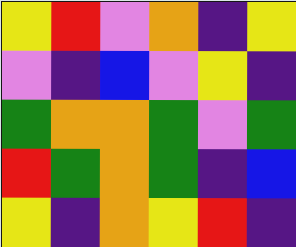[["yellow", "red", "violet", "orange", "indigo", "yellow"], ["violet", "indigo", "blue", "violet", "yellow", "indigo"], ["green", "orange", "orange", "green", "violet", "green"], ["red", "green", "orange", "green", "indigo", "blue"], ["yellow", "indigo", "orange", "yellow", "red", "indigo"]]